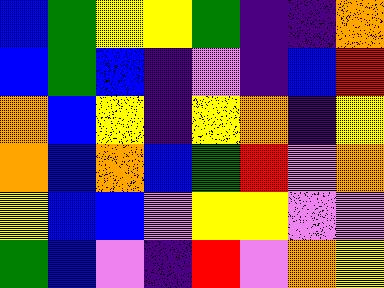[["blue", "green", "yellow", "yellow", "green", "indigo", "indigo", "orange"], ["blue", "green", "blue", "indigo", "violet", "indigo", "blue", "red"], ["orange", "blue", "yellow", "indigo", "yellow", "orange", "indigo", "yellow"], ["orange", "blue", "orange", "blue", "green", "red", "violet", "orange"], ["yellow", "blue", "blue", "violet", "yellow", "yellow", "violet", "violet"], ["green", "blue", "violet", "indigo", "red", "violet", "orange", "yellow"]]